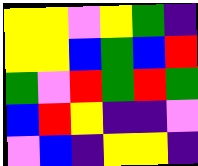[["yellow", "yellow", "violet", "yellow", "green", "indigo"], ["yellow", "yellow", "blue", "green", "blue", "red"], ["green", "violet", "red", "green", "red", "green"], ["blue", "red", "yellow", "indigo", "indigo", "violet"], ["violet", "blue", "indigo", "yellow", "yellow", "indigo"]]